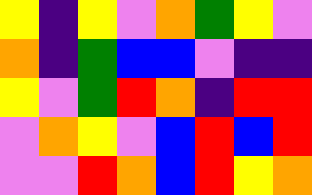[["yellow", "indigo", "yellow", "violet", "orange", "green", "yellow", "violet"], ["orange", "indigo", "green", "blue", "blue", "violet", "indigo", "indigo"], ["yellow", "violet", "green", "red", "orange", "indigo", "red", "red"], ["violet", "orange", "yellow", "violet", "blue", "red", "blue", "red"], ["violet", "violet", "red", "orange", "blue", "red", "yellow", "orange"]]